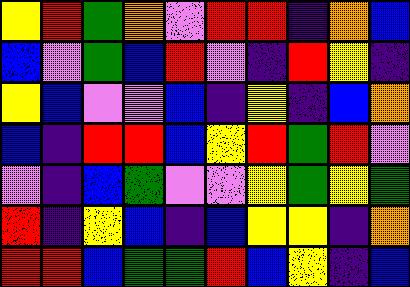[["yellow", "red", "green", "orange", "violet", "red", "red", "indigo", "orange", "blue"], ["blue", "violet", "green", "blue", "red", "violet", "indigo", "red", "yellow", "indigo"], ["yellow", "blue", "violet", "violet", "blue", "indigo", "yellow", "indigo", "blue", "orange"], ["blue", "indigo", "red", "red", "blue", "yellow", "red", "green", "red", "violet"], ["violet", "indigo", "blue", "green", "violet", "violet", "yellow", "green", "yellow", "green"], ["red", "indigo", "yellow", "blue", "indigo", "blue", "yellow", "yellow", "indigo", "orange"], ["red", "red", "blue", "green", "green", "red", "blue", "yellow", "indigo", "blue"]]